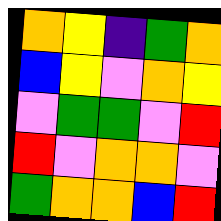[["orange", "yellow", "indigo", "green", "orange"], ["blue", "yellow", "violet", "orange", "yellow"], ["violet", "green", "green", "violet", "red"], ["red", "violet", "orange", "orange", "violet"], ["green", "orange", "orange", "blue", "red"]]